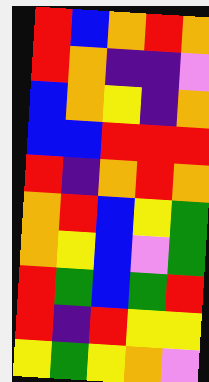[["red", "blue", "orange", "red", "orange"], ["red", "orange", "indigo", "indigo", "violet"], ["blue", "orange", "yellow", "indigo", "orange"], ["blue", "blue", "red", "red", "red"], ["red", "indigo", "orange", "red", "orange"], ["orange", "red", "blue", "yellow", "green"], ["orange", "yellow", "blue", "violet", "green"], ["red", "green", "blue", "green", "red"], ["red", "indigo", "red", "yellow", "yellow"], ["yellow", "green", "yellow", "orange", "violet"]]